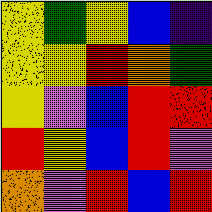[["yellow", "green", "yellow", "blue", "indigo"], ["yellow", "yellow", "red", "orange", "green"], ["yellow", "violet", "blue", "red", "red"], ["red", "yellow", "blue", "red", "violet"], ["orange", "violet", "red", "blue", "red"]]